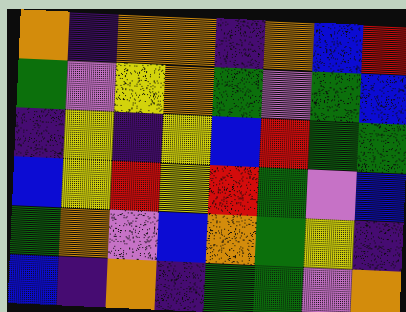[["orange", "indigo", "orange", "orange", "indigo", "orange", "blue", "red"], ["green", "violet", "yellow", "orange", "green", "violet", "green", "blue"], ["indigo", "yellow", "indigo", "yellow", "blue", "red", "green", "green"], ["blue", "yellow", "red", "yellow", "red", "green", "violet", "blue"], ["green", "orange", "violet", "blue", "orange", "green", "yellow", "indigo"], ["blue", "indigo", "orange", "indigo", "green", "green", "violet", "orange"]]